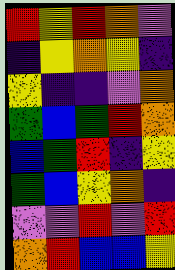[["red", "yellow", "red", "orange", "violet"], ["indigo", "yellow", "orange", "yellow", "indigo"], ["yellow", "indigo", "indigo", "violet", "orange"], ["green", "blue", "green", "red", "orange"], ["blue", "green", "red", "indigo", "yellow"], ["green", "blue", "yellow", "orange", "indigo"], ["violet", "violet", "red", "violet", "red"], ["orange", "red", "blue", "blue", "yellow"]]